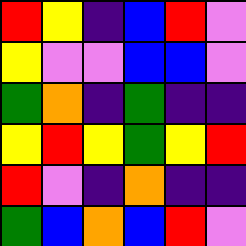[["red", "yellow", "indigo", "blue", "red", "violet"], ["yellow", "violet", "violet", "blue", "blue", "violet"], ["green", "orange", "indigo", "green", "indigo", "indigo"], ["yellow", "red", "yellow", "green", "yellow", "red"], ["red", "violet", "indigo", "orange", "indigo", "indigo"], ["green", "blue", "orange", "blue", "red", "violet"]]